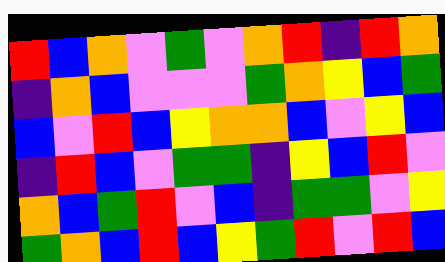[["red", "blue", "orange", "violet", "green", "violet", "orange", "red", "indigo", "red", "orange"], ["indigo", "orange", "blue", "violet", "violet", "violet", "green", "orange", "yellow", "blue", "green"], ["blue", "violet", "red", "blue", "yellow", "orange", "orange", "blue", "violet", "yellow", "blue"], ["indigo", "red", "blue", "violet", "green", "green", "indigo", "yellow", "blue", "red", "violet"], ["orange", "blue", "green", "red", "violet", "blue", "indigo", "green", "green", "violet", "yellow"], ["green", "orange", "blue", "red", "blue", "yellow", "green", "red", "violet", "red", "blue"]]